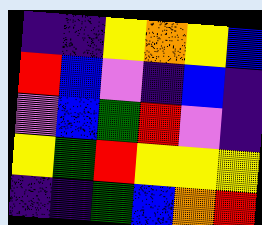[["indigo", "indigo", "yellow", "orange", "yellow", "blue"], ["red", "blue", "violet", "indigo", "blue", "indigo"], ["violet", "blue", "green", "red", "violet", "indigo"], ["yellow", "green", "red", "yellow", "yellow", "yellow"], ["indigo", "indigo", "green", "blue", "orange", "red"]]